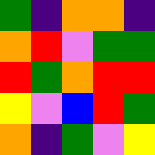[["green", "indigo", "orange", "orange", "indigo"], ["orange", "red", "violet", "green", "green"], ["red", "green", "orange", "red", "red"], ["yellow", "violet", "blue", "red", "green"], ["orange", "indigo", "green", "violet", "yellow"]]